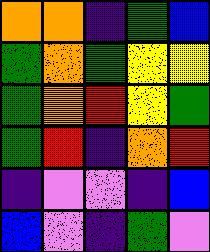[["orange", "orange", "indigo", "green", "blue"], ["green", "orange", "green", "yellow", "yellow"], ["green", "orange", "red", "yellow", "green"], ["green", "red", "indigo", "orange", "red"], ["indigo", "violet", "violet", "indigo", "blue"], ["blue", "violet", "indigo", "green", "violet"]]